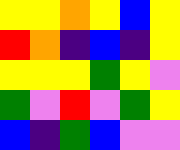[["yellow", "yellow", "orange", "yellow", "blue", "yellow"], ["red", "orange", "indigo", "blue", "indigo", "yellow"], ["yellow", "yellow", "yellow", "green", "yellow", "violet"], ["green", "violet", "red", "violet", "green", "yellow"], ["blue", "indigo", "green", "blue", "violet", "violet"]]